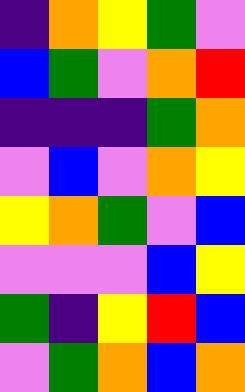[["indigo", "orange", "yellow", "green", "violet"], ["blue", "green", "violet", "orange", "red"], ["indigo", "indigo", "indigo", "green", "orange"], ["violet", "blue", "violet", "orange", "yellow"], ["yellow", "orange", "green", "violet", "blue"], ["violet", "violet", "violet", "blue", "yellow"], ["green", "indigo", "yellow", "red", "blue"], ["violet", "green", "orange", "blue", "orange"]]